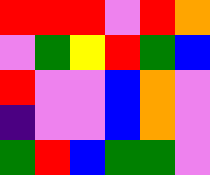[["red", "red", "red", "violet", "red", "orange"], ["violet", "green", "yellow", "red", "green", "blue"], ["red", "violet", "violet", "blue", "orange", "violet"], ["indigo", "violet", "violet", "blue", "orange", "violet"], ["green", "red", "blue", "green", "green", "violet"]]